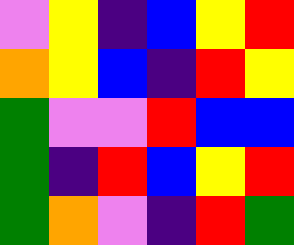[["violet", "yellow", "indigo", "blue", "yellow", "red"], ["orange", "yellow", "blue", "indigo", "red", "yellow"], ["green", "violet", "violet", "red", "blue", "blue"], ["green", "indigo", "red", "blue", "yellow", "red"], ["green", "orange", "violet", "indigo", "red", "green"]]